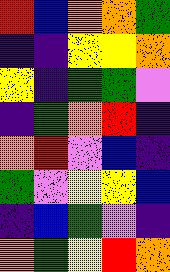[["red", "blue", "orange", "orange", "green"], ["indigo", "indigo", "yellow", "yellow", "orange"], ["yellow", "indigo", "green", "green", "violet"], ["indigo", "green", "orange", "red", "indigo"], ["orange", "red", "violet", "blue", "indigo"], ["green", "violet", "yellow", "yellow", "blue"], ["indigo", "blue", "green", "violet", "indigo"], ["orange", "green", "yellow", "red", "orange"]]